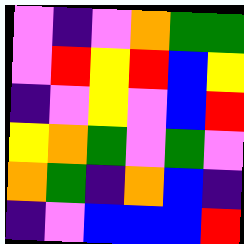[["violet", "indigo", "violet", "orange", "green", "green"], ["violet", "red", "yellow", "red", "blue", "yellow"], ["indigo", "violet", "yellow", "violet", "blue", "red"], ["yellow", "orange", "green", "violet", "green", "violet"], ["orange", "green", "indigo", "orange", "blue", "indigo"], ["indigo", "violet", "blue", "blue", "blue", "red"]]